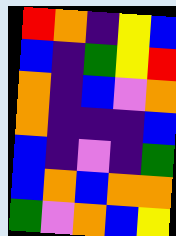[["red", "orange", "indigo", "yellow", "blue"], ["blue", "indigo", "green", "yellow", "red"], ["orange", "indigo", "blue", "violet", "orange"], ["orange", "indigo", "indigo", "indigo", "blue"], ["blue", "indigo", "violet", "indigo", "green"], ["blue", "orange", "blue", "orange", "orange"], ["green", "violet", "orange", "blue", "yellow"]]